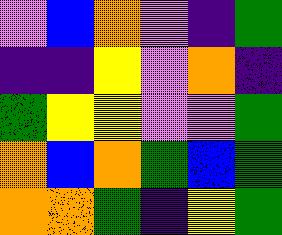[["violet", "blue", "orange", "violet", "indigo", "green"], ["indigo", "indigo", "yellow", "violet", "orange", "indigo"], ["green", "yellow", "yellow", "violet", "violet", "green"], ["orange", "blue", "orange", "green", "blue", "green"], ["orange", "orange", "green", "indigo", "yellow", "green"]]